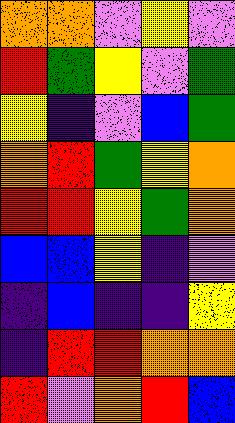[["orange", "orange", "violet", "yellow", "violet"], ["red", "green", "yellow", "violet", "green"], ["yellow", "indigo", "violet", "blue", "green"], ["orange", "red", "green", "yellow", "orange"], ["red", "red", "yellow", "green", "orange"], ["blue", "blue", "yellow", "indigo", "violet"], ["indigo", "blue", "indigo", "indigo", "yellow"], ["indigo", "red", "red", "orange", "orange"], ["red", "violet", "orange", "red", "blue"]]